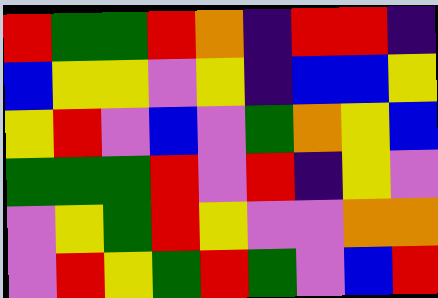[["red", "green", "green", "red", "orange", "indigo", "red", "red", "indigo"], ["blue", "yellow", "yellow", "violet", "yellow", "indigo", "blue", "blue", "yellow"], ["yellow", "red", "violet", "blue", "violet", "green", "orange", "yellow", "blue"], ["green", "green", "green", "red", "violet", "red", "indigo", "yellow", "violet"], ["violet", "yellow", "green", "red", "yellow", "violet", "violet", "orange", "orange"], ["violet", "red", "yellow", "green", "red", "green", "violet", "blue", "red"]]